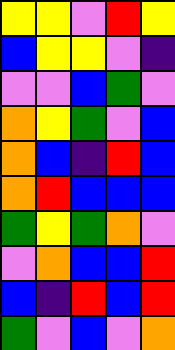[["yellow", "yellow", "violet", "red", "yellow"], ["blue", "yellow", "yellow", "violet", "indigo"], ["violet", "violet", "blue", "green", "violet"], ["orange", "yellow", "green", "violet", "blue"], ["orange", "blue", "indigo", "red", "blue"], ["orange", "red", "blue", "blue", "blue"], ["green", "yellow", "green", "orange", "violet"], ["violet", "orange", "blue", "blue", "red"], ["blue", "indigo", "red", "blue", "red"], ["green", "violet", "blue", "violet", "orange"]]